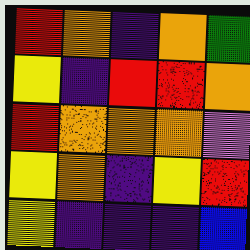[["red", "orange", "indigo", "orange", "green"], ["yellow", "indigo", "red", "red", "orange"], ["red", "orange", "orange", "orange", "violet"], ["yellow", "orange", "indigo", "yellow", "red"], ["yellow", "indigo", "indigo", "indigo", "blue"]]